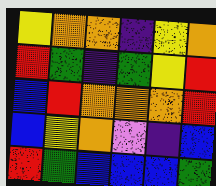[["yellow", "orange", "orange", "indigo", "yellow", "orange"], ["red", "green", "indigo", "green", "yellow", "red"], ["blue", "red", "orange", "orange", "orange", "red"], ["blue", "yellow", "orange", "violet", "indigo", "blue"], ["red", "green", "blue", "blue", "blue", "green"]]